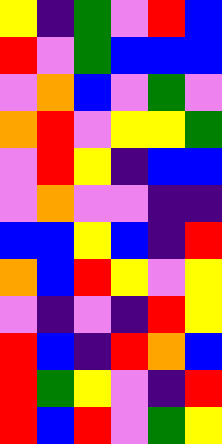[["yellow", "indigo", "green", "violet", "red", "blue"], ["red", "violet", "green", "blue", "blue", "blue"], ["violet", "orange", "blue", "violet", "green", "violet"], ["orange", "red", "violet", "yellow", "yellow", "green"], ["violet", "red", "yellow", "indigo", "blue", "blue"], ["violet", "orange", "violet", "violet", "indigo", "indigo"], ["blue", "blue", "yellow", "blue", "indigo", "red"], ["orange", "blue", "red", "yellow", "violet", "yellow"], ["violet", "indigo", "violet", "indigo", "red", "yellow"], ["red", "blue", "indigo", "red", "orange", "blue"], ["red", "green", "yellow", "violet", "indigo", "red"], ["red", "blue", "red", "violet", "green", "yellow"]]